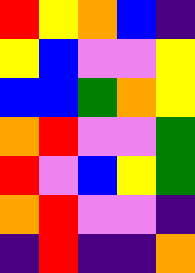[["red", "yellow", "orange", "blue", "indigo"], ["yellow", "blue", "violet", "violet", "yellow"], ["blue", "blue", "green", "orange", "yellow"], ["orange", "red", "violet", "violet", "green"], ["red", "violet", "blue", "yellow", "green"], ["orange", "red", "violet", "violet", "indigo"], ["indigo", "red", "indigo", "indigo", "orange"]]